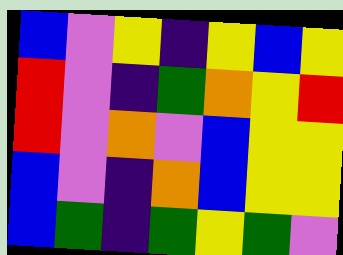[["blue", "violet", "yellow", "indigo", "yellow", "blue", "yellow"], ["red", "violet", "indigo", "green", "orange", "yellow", "red"], ["red", "violet", "orange", "violet", "blue", "yellow", "yellow"], ["blue", "violet", "indigo", "orange", "blue", "yellow", "yellow"], ["blue", "green", "indigo", "green", "yellow", "green", "violet"]]